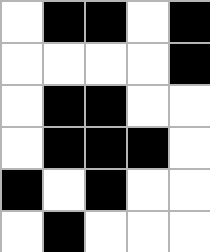[["white", "black", "black", "white", "black"], ["white", "white", "white", "white", "black"], ["white", "black", "black", "white", "white"], ["white", "black", "black", "black", "white"], ["black", "white", "black", "white", "white"], ["white", "black", "white", "white", "white"]]